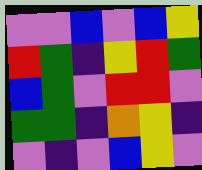[["violet", "violet", "blue", "violet", "blue", "yellow"], ["red", "green", "indigo", "yellow", "red", "green"], ["blue", "green", "violet", "red", "red", "violet"], ["green", "green", "indigo", "orange", "yellow", "indigo"], ["violet", "indigo", "violet", "blue", "yellow", "violet"]]